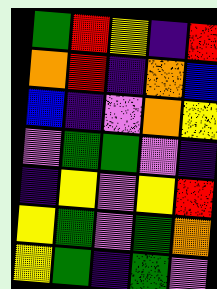[["green", "red", "yellow", "indigo", "red"], ["orange", "red", "indigo", "orange", "blue"], ["blue", "indigo", "violet", "orange", "yellow"], ["violet", "green", "green", "violet", "indigo"], ["indigo", "yellow", "violet", "yellow", "red"], ["yellow", "green", "violet", "green", "orange"], ["yellow", "green", "indigo", "green", "violet"]]